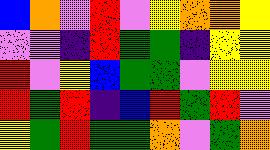[["blue", "orange", "violet", "red", "violet", "yellow", "orange", "orange", "yellow"], ["violet", "violet", "indigo", "red", "green", "green", "indigo", "yellow", "yellow"], ["red", "violet", "yellow", "blue", "green", "green", "violet", "yellow", "yellow"], ["red", "green", "red", "indigo", "blue", "red", "green", "red", "violet"], ["yellow", "green", "red", "green", "green", "orange", "violet", "green", "orange"]]